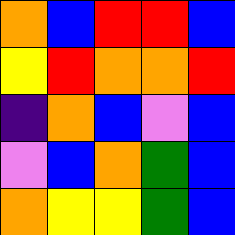[["orange", "blue", "red", "red", "blue"], ["yellow", "red", "orange", "orange", "red"], ["indigo", "orange", "blue", "violet", "blue"], ["violet", "blue", "orange", "green", "blue"], ["orange", "yellow", "yellow", "green", "blue"]]